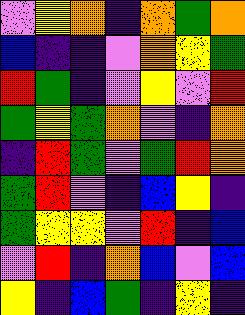[["violet", "yellow", "orange", "indigo", "orange", "green", "orange"], ["blue", "indigo", "indigo", "violet", "orange", "yellow", "green"], ["red", "green", "indigo", "violet", "yellow", "violet", "red"], ["green", "yellow", "green", "orange", "violet", "indigo", "orange"], ["indigo", "red", "green", "violet", "green", "red", "orange"], ["green", "red", "violet", "indigo", "blue", "yellow", "indigo"], ["green", "yellow", "yellow", "violet", "red", "indigo", "blue"], ["violet", "red", "indigo", "orange", "blue", "violet", "blue"], ["yellow", "indigo", "blue", "green", "indigo", "yellow", "indigo"]]